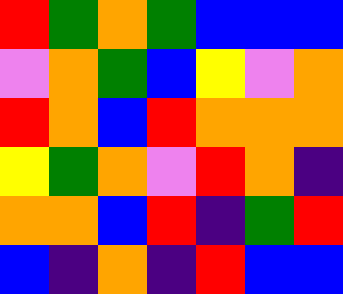[["red", "green", "orange", "green", "blue", "blue", "blue"], ["violet", "orange", "green", "blue", "yellow", "violet", "orange"], ["red", "orange", "blue", "red", "orange", "orange", "orange"], ["yellow", "green", "orange", "violet", "red", "orange", "indigo"], ["orange", "orange", "blue", "red", "indigo", "green", "red"], ["blue", "indigo", "orange", "indigo", "red", "blue", "blue"]]